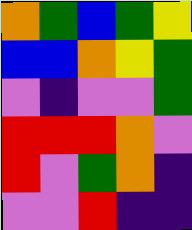[["orange", "green", "blue", "green", "yellow"], ["blue", "blue", "orange", "yellow", "green"], ["violet", "indigo", "violet", "violet", "green"], ["red", "red", "red", "orange", "violet"], ["red", "violet", "green", "orange", "indigo"], ["violet", "violet", "red", "indigo", "indigo"]]